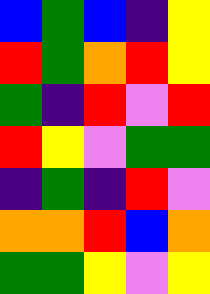[["blue", "green", "blue", "indigo", "yellow"], ["red", "green", "orange", "red", "yellow"], ["green", "indigo", "red", "violet", "red"], ["red", "yellow", "violet", "green", "green"], ["indigo", "green", "indigo", "red", "violet"], ["orange", "orange", "red", "blue", "orange"], ["green", "green", "yellow", "violet", "yellow"]]